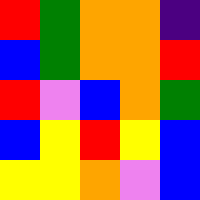[["red", "green", "orange", "orange", "indigo"], ["blue", "green", "orange", "orange", "red"], ["red", "violet", "blue", "orange", "green"], ["blue", "yellow", "red", "yellow", "blue"], ["yellow", "yellow", "orange", "violet", "blue"]]